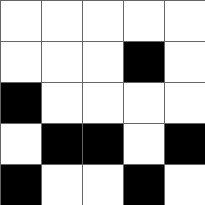[["white", "white", "white", "white", "white"], ["white", "white", "white", "black", "white"], ["black", "white", "white", "white", "white"], ["white", "black", "black", "white", "black"], ["black", "white", "white", "black", "white"]]